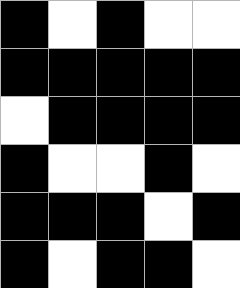[["black", "white", "black", "white", "white"], ["black", "black", "black", "black", "black"], ["white", "black", "black", "black", "black"], ["black", "white", "white", "black", "white"], ["black", "black", "black", "white", "black"], ["black", "white", "black", "black", "white"]]